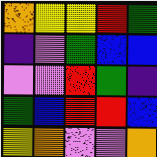[["orange", "yellow", "yellow", "red", "green"], ["indigo", "violet", "green", "blue", "blue"], ["violet", "violet", "red", "green", "indigo"], ["green", "blue", "red", "red", "blue"], ["yellow", "orange", "violet", "violet", "orange"]]